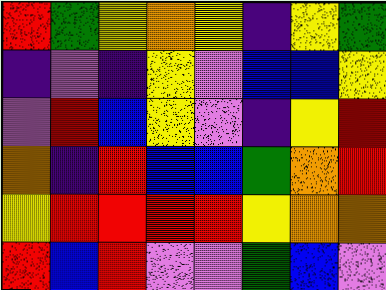[["red", "green", "yellow", "orange", "yellow", "indigo", "yellow", "green"], ["indigo", "violet", "indigo", "yellow", "violet", "blue", "blue", "yellow"], ["violet", "red", "blue", "yellow", "violet", "indigo", "yellow", "red"], ["orange", "indigo", "red", "blue", "blue", "green", "orange", "red"], ["yellow", "red", "red", "red", "red", "yellow", "orange", "orange"], ["red", "blue", "red", "violet", "violet", "green", "blue", "violet"]]